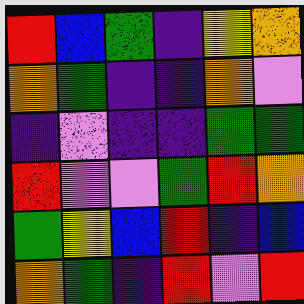[["red", "blue", "green", "indigo", "yellow", "orange"], ["orange", "green", "indigo", "indigo", "orange", "violet"], ["indigo", "violet", "indigo", "indigo", "green", "green"], ["red", "violet", "violet", "green", "red", "orange"], ["green", "yellow", "blue", "red", "indigo", "blue"], ["orange", "green", "indigo", "red", "violet", "red"]]